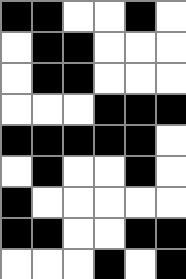[["black", "black", "white", "white", "black", "white"], ["white", "black", "black", "white", "white", "white"], ["white", "black", "black", "white", "white", "white"], ["white", "white", "white", "black", "black", "black"], ["black", "black", "black", "black", "black", "white"], ["white", "black", "white", "white", "black", "white"], ["black", "white", "white", "white", "white", "white"], ["black", "black", "white", "white", "black", "black"], ["white", "white", "white", "black", "white", "black"]]